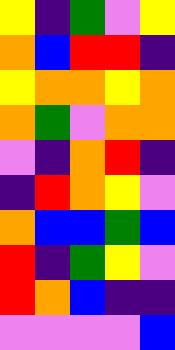[["yellow", "indigo", "green", "violet", "yellow"], ["orange", "blue", "red", "red", "indigo"], ["yellow", "orange", "orange", "yellow", "orange"], ["orange", "green", "violet", "orange", "orange"], ["violet", "indigo", "orange", "red", "indigo"], ["indigo", "red", "orange", "yellow", "violet"], ["orange", "blue", "blue", "green", "blue"], ["red", "indigo", "green", "yellow", "violet"], ["red", "orange", "blue", "indigo", "indigo"], ["violet", "violet", "violet", "violet", "blue"]]